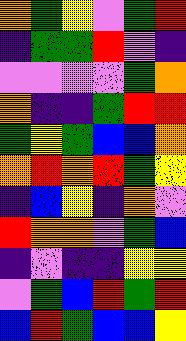[["orange", "green", "yellow", "violet", "green", "red"], ["indigo", "green", "green", "red", "violet", "indigo"], ["violet", "violet", "violet", "violet", "green", "orange"], ["orange", "indigo", "indigo", "green", "red", "red"], ["green", "yellow", "green", "blue", "blue", "orange"], ["orange", "red", "orange", "red", "green", "yellow"], ["indigo", "blue", "yellow", "indigo", "orange", "violet"], ["red", "orange", "orange", "violet", "green", "blue"], ["indigo", "violet", "indigo", "indigo", "yellow", "yellow"], ["violet", "green", "blue", "red", "green", "red"], ["blue", "red", "green", "blue", "blue", "yellow"]]